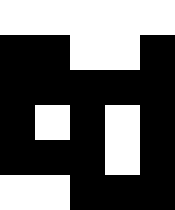[["white", "white", "white", "white", "white"], ["black", "black", "white", "white", "black"], ["black", "black", "black", "black", "black"], ["black", "white", "black", "white", "black"], ["black", "black", "black", "white", "black"], ["white", "white", "black", "black", "black"]]